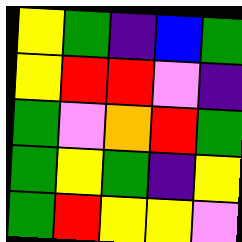[["yellow", "green", "indigo", "blue", "green"], ["yellow", "red", "red", "violet", "indigo"], ["green", "violet", "orange", "red", "green"], ["green", "yellow", "green", "indigo", "yellow"], ["green", "red", "yellow", "yellow", "violet"]]